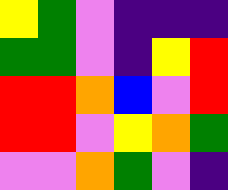[["yellow", "green", "violet", "indigo", "indigo", "indigo"], ["green", "green", "violet", "indigo", "yellow", "red"], ["red", "red", "orange", "blue", "violet", "red"], ["red", "red", "violet", "yellow", "orange", "green"], ["violet", "violet", "orange", "green", "violet", "indigo"]]